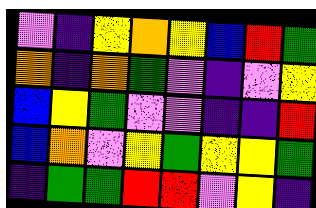[["violet", "indigo", "yellow", "orange", "yellow", "blue", "red", "green"], ["orange", "indigo", "orange", "green", "violet", "indigo", "violet", "yellow"], ["blue", "yellow", "green", "violet", "violet", "indigo", "indigo", "red"], ["blue", "orange", "violet", "yellow", "green", "yellow", "yellow", "green"], ["indigo", "green", "green", "red", "red", "violet", "yellow", "indigo"]]